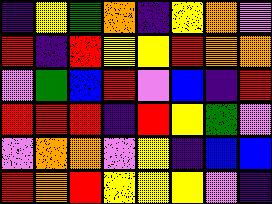[["indigo", "yellow", "green", "orange", "indigo", "yellow", "orange", "violet"], ["red", "indigo", "red", "yellow", "yellow", "red", "orange", "orange"], ["violet", "green", "blue", "red", "violet", "blue", "indigo", "red"], ["red", "red", "red", "indigo", "red", "yellow", "green", "violet"], ["violet", "orange", "orange", "violet", "yellow", "indigo", "blue", "blue"], ["red", "orange", "red", "yellow", "yellow", "yellow", "violet", "indigo"]]